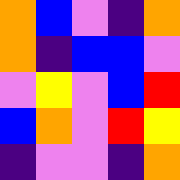[["orange", "blue", "violet", "indigo", "orange"], ["orange", "indigo", "blue", "blue", "violet"], ["violet", "yellow", "violet", "blue", "red"], ["blue", "orange", "violet", "red", "yellow"], ["indigo", "violet", "violet", "indigo", "orange"]]